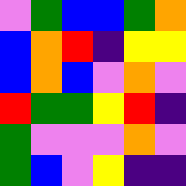[["violet", "green", "blue", "blue", "green", "orange"], ["blue", "orange", "red", "indigo", "yellow", "yellow"], ["blue", "orange", "blue", "violet", "orange", "violet"], ["red", "green", "green", "yellow", "red", "indigo"], ["green", "violet", "violet", "violet", "orange", "violet"], ["green", "blue", "violet", "yellow", "indigo", "indigo"]]